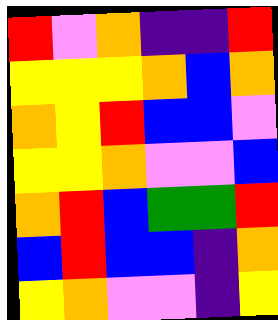[["red", "violet", "orange", "indigo", "indigo", "red"], ["yellow", "yellow", "yellow", "orange", "blue", "orange"], ["orange", "yellow", "red", "blue", "blue", "violet"], ["yellow", "yellow", "orange", "violet", "violet", "blue"], ["orange", "red", "blue", "green", "green", "red"], ["blue", "red", "blue", "blue", "indigo", "orange"], ["yellow", "orange", "violet", "violet", "indigo", "yellow"]]